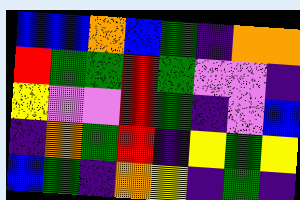[["blue", "blue", "orange", "blue", "green", "indigo", "orange", "orange"], ["red", "green", "green", "red", "green", "violet", "violet", "indigo"], ["yellow", "violet", "violet", "red", "green", "indigo", "violet", "blue"], ["indigo", "orange", "green", "red", "indigo", "yellow", "green", "yellow"], ["blue", "green", "indigo", "orange", "yellow", "indigo", "green", "indigo"]]